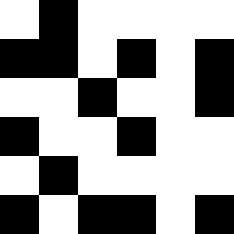[["white", "black", "white", "white", "white", "white"], ["black", "black", "white", "black", "white", "black"], ["white", "white", "black", "white", "white", "black"], ["black", "white", "white", "black", "white", "white"], ["white", "black", "white", "white", "white", "white"], ["black", "white", "black", "black", "white", "black"]]